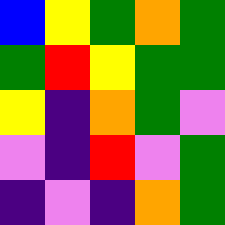[["blue", "yellow", "green", "orange", "green"], ["green", "red", "yellow", "green", "green"], ["yellow", "indigo", "orange", "green", "violet"], ["violet", "indigo", "red", "violet", "green"], ["indigo", "violet", "indigo", "orange", "green"]]